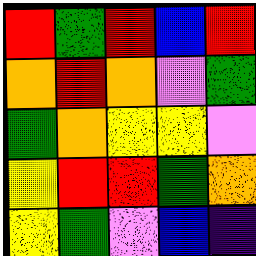[["red", "green", "red", "blue", "red"], ["orange", "red", "orange", "violet", "green"], ["green", "orange", "yellow", "yellow", "violet"], ["yellow", "red", "red", "green", "orange"], ["yellow", "green", "violet", "blue", "indigo"]]